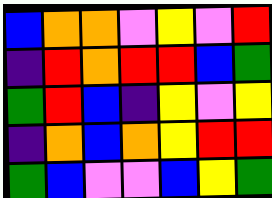[["blue", "orange", "orange", "violet", "yellow", "violet", "red"], ["indigo", "red", "orange", "red", "red", "blue", "green"], ["green", "red", "blue", "indigo", "yellow", "violet", "yellow"], ["indigo", "orange", "blue", "orange", "yellow", "red", "red"], ["green", "blue", "violet", "violet", "blue", "yellow", "green"]]